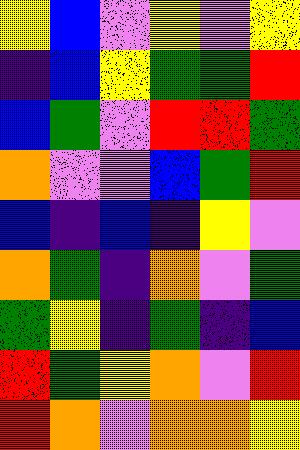[["yellow", "blue", "violet", "yellow", "violet", "yellow"], ["indigo", "blue", "yellow", "green", "green", "red"], ["blue", "green", "violet", "red", "red", "green"], ["orange", "violet", "violet", "blue", "green", "red"], ["blue", "indigo", "blue", "indigo", "yellow", "violet"], ["orange", "green", "indigo", "orange", "violet", "green"], ["green", "yellow", "indigo", "green", "indigo", "blue"], ["red", "green", "yellow", "orange", "violet", "red"], ["red", "orange", "violet", "orange", "orange", "yellow"]]